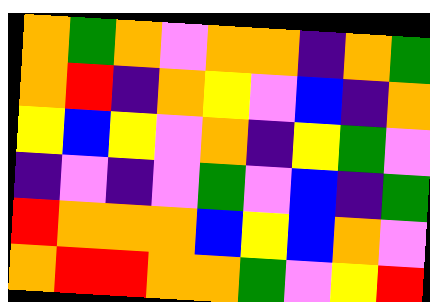[["orange", "green", "orange", "violet", "orange", "orange", "indigo", "orange", "green"], ["orange", "red", "indigo", "orange", "yellow", "violet", "blue", "indigo", "orange"], ["yellow", "blue", "yellow", "violet", "orange", "indigo", "yellow", "green", "violet"], ["indigo", "violet", "indigo", "violet", "green", "violet", "blue", "indigo", "green"], ["red", "orange", "orange", "orange", "blue", "yellow", "blue", "orange", "violet"], ["orange", "red", "red", "orange", "orange", "green", "violet", "yellow", "red"]]